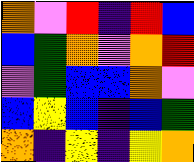[["orange", "violet", "red", "indigo", "red", "blue"], ["blue", "green", "orange", "violet", "orange", "red"], ["violet", "green", "blue", "blue", "orange", "violet"], ["blue", "yellow", "blue", "indigo", "blue", "green"], ["orange", "indigo", "yellow", "indigo", "yellow", "orange"]]